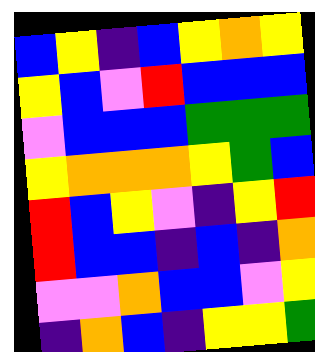[["blue", "yellow", "indigo", "blue", "yellow", "orange", "yellow"], ["yellow", "blue", "violet", "red", "blue", "blue", "blue"], ["violet", "blue", "blue", "blue", "green", "green", "green"], ["yellow", "orange", "orange", "orange", "yellow", "green", "blue"], ["red", "blue", "yellow", "violet", "indigo", "yellow", "red"], ["red", "blue", "blue", "indigo", "blue", "indigo", "orange"], ["violet", "violet", "orange", "blue", "blue", "violet", "yellow"], ["indigo", "orange", "blue", "indigo", "yellow", "yellow", "green"]]